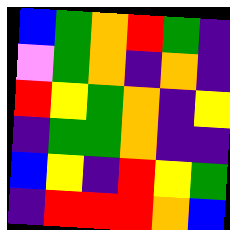[["blue", "green", "orange", "red", "green", "indigo"], ["violet", "green", "orange", "indigo", "orange", "indigo"], ["red", "yellow", "green", "orange", "indigo", "yellow"], ["indigo", "green", "green", "orange", "indigo", "indigo"], ["blue", "yellow", "indigo", "red", "yellow", "green"], ["indigo", "red", "red", "red", "orange", "blue"]]